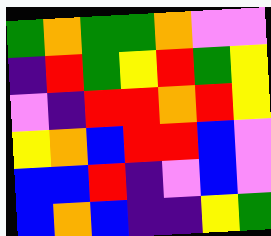[["green", "orange", "green", "green", "orange", "violet", "violet"], ["indigo", "red", "green", "yellow", "red", "green", "yellow"], ["violet", "indigo", "red", "red", "orange", "red", "yellow"], ["yellow", "orange", "blue", "red", "red", "blue", "violet"], ["blue", "blue", "red", "indigo", "violet", "blue", "violet"], ["blue", "orange", "blue", "indigo", "indigo", "yellow", "green"]]